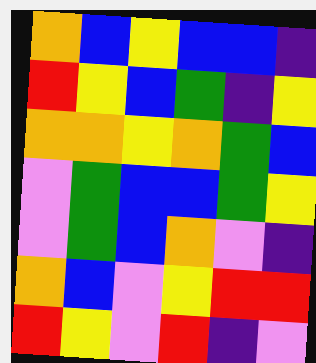[["orange", "blue", "yellow", "blue", "blue", "indigo"], ["red", "yellow", "blue", "green", "indigo", "yellow"], ["orange", "orange", "yellow", "orange", "green", "blue"], ["violet", "green", "blue", "blue", "green", "yellow"], ["violet", "green", "blue", "orange", "violet", "indigo"], ["orange", "blue", "violet", "yellow", "red", "red"], ["red", "yellow", "violet", "red", "indigo", "violet"]]